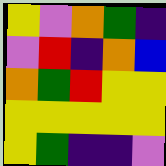[["yellow", "violet", "orange", "green", "indigo"], ["violet", "red", "indigo", "orange", "blue"], ["orange", "green", "red", "yellow", "yellow"], ["yellow", "yellow", "yellow", "yellow", "yellow"], ["yellow", "green", "indigo", "indigo", "violet"]]